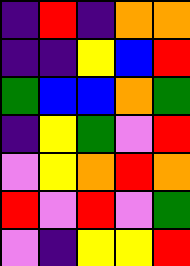[["indigo", "red", "indigo", "orange", "orange"], ["indigo", "indigo", "yellow", "blue", "red"], ["green", "blue", "blue", "orange", "green"], ["indigo", "yellow", "green", "violet", "red"], ["violet", "yellow", "orange", "red", "orange"], ["red", "violet", "red", "violet", "green"], ["violet", "indigo", "yellow", "yellow", "red"]]